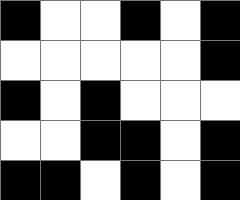[["black", "white", "white", "black", "white", "black"], ["white", "white", "white", "white", "white", "black"], ["black", "white", "black", "white", "white", "white"], ["white", "white", "black", "black", "white", "black"], ["black", "black", "white", "black", "white", "black"]]